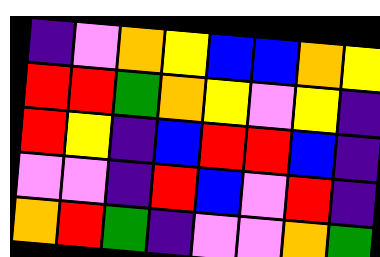[["indigo", "violet", "orange", "yellow", "blue", "blue", "orange", "yellow"], ["red", "red", "green", "orange", "yellow", "violet", "yellow", "indigo"], ["red", "yellow", "indigo", "blue", "red", "red", "blue", "indigo"], ["violet", "violet", "indigo", "red", "blue", "violet", "red", "indigo"], ["orange", "red", "green", "indigo", "violet", "violet", "orange", "green"]]